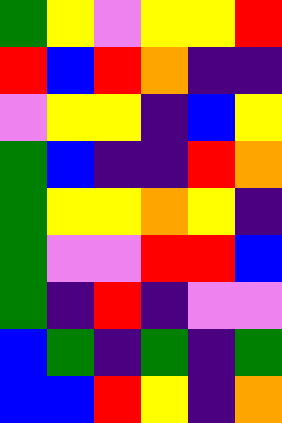[["green", "yellow", "violet", "yellow", "yellow", "red"], ["red", "blue", "red", "orange", "indigo", "indigo"], ["violet", "yellow", "yellow", "indigo", "blue", "yellow"], ["green", "blue", "indigo", "indigo", "red", "orange"], ["green", "yellow", "yellow", "orange", "yellow", "indigo"], ["green", "violet", "violet", "red", "red", "blue"], ["green", "indigo", "red", "indigo", "violet", "violet"], ["blue", "green", "indigo", "green", "indigo", "green"], ["blue", "blue", "red", "yellow", "indigo", "orange"]]